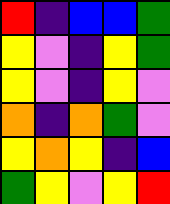[["red", "indigo", "blue", "blue", "green"], ["yellow", "violet", "indigo", "yellow", "green"], ["yellow", "violet", "indigo", "yellow", "violet"], ["orange", "indigo", "orange", "green", "violet"], ["yellow", "orange", "yellow", "indigo", "blue"], ["green", "yellow", "violet", "yellow", "red"]]